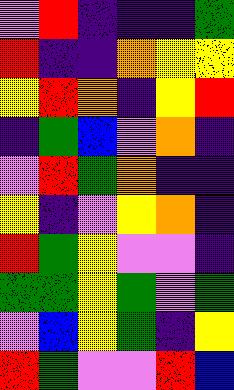[["violet", "red", "indigo", "indigo", "indigo", "green"], ["red", "indigo", "indigo", "orange", "yellow", "yellow"], ["yellow", "red", "orange", "indigo", "yellow", "red"], ["indigo", "green", "blue", "violet", "orange", "indigo"], ["violet", "red", "green", "orange", "indigo", "indigo"], ["yellow", "indigo", "violet", "yellow", "orange", "indigo"], ["red", "green", "yellow", "violet", "violet", "indigo"], ["green", "green", "yellow", "green", "violet", "green"], ["violet", "blue", "yellow", "green", "indigo", "yellow"], ["red", "green", "violet", "violet", "red", "blue"]]